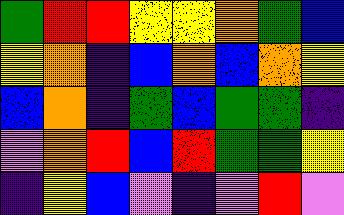[["green", "red", "red", "yellow", "yellow", "orange", "green", "blue"], ["yellow", "orange", "indigo", "blue", "orange", "blue", "orange", "yellow"], ["blue", "orange", "indigo", "green", "blue", "green", "green", "indigo"], ["violet", "orange", "red", "blue", "red", "green", "green", "yellow"], ["indigo", "yellow", "blue", "violet", "indigo", "violet", "red", "violet"]]